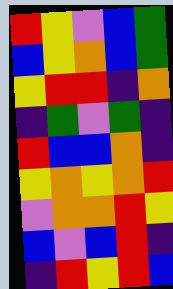[["red", "yellow", "violet", "blue", "green"], ["blue", "yellow", "orange", "blue", "green"], ["yellow", "red", "red", "indigo", "orange"], ["indigo", "green", "violet", "green", "indigo"], ["red", "blue", "blue", "orange", "indigo"], ["yellow", "orange", "yellow", "orange", "red"], ["violet", "orange", "orange", "red", "yellow"], ["blue", "violet", "blue", "red", "indigo"], ["indigo", "red", "yellow", "red", "blue"]]